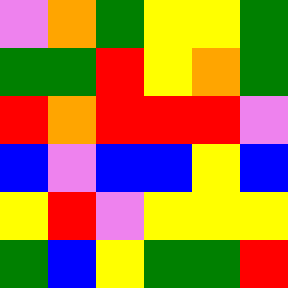[["violet", "orange", "green", "yellow", "yellow", "green"], ["green", "green", "red", "yellow", "orange", "green"], ["red", "orange", "red", "red", "red", "violet"], ["blue", "violet", "blue", "blue", "yellow", "blue"], ["yellow", "red", "violet", "yellow", "yellow", "yellow"], ["green", "blue", "yellow", "green", "green", "red"]]